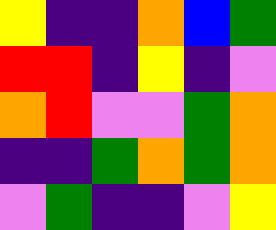[["yellow", "indigo", "indigo", "orange", "blue", "green"], ["red", "red", "indigo", "yellow", "indigo", "violet"], ["orange", "red", "violet", "violet", "green", "orange"], ["indigo", "indigo", "green", "orange", "green", "orange"], ["violet", "green", "indigo", "indigo", "violet", "yellow"]]